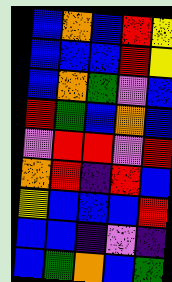[["blue", "orange", "blue", "red", "yellow"], ["blue", "blue", "blue", "red", "yellow"], ["blue", "orange", "green", "violet", "blue"], ["red", "green", "blue", "orange", "blue"], ["violet", "red", "red", "violet", "red"], ["orange", "red", "indigo", "red", "blue"], ["yellow", "blue", "blue", "blue", "red"], ["blue", "blue", "indigo", "violet", "indigo"], ["blue", "green", "orange", "blue", "green"]]